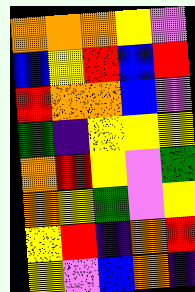[["orange", "orange", "orange", "yellow", "violet"], ["blue", "yellow", "red", "blue", "red"], ["red", "orange", "orange", "blue", "violet"], ["green", "indigo", "yellow", "yellow", "yellow"], ["orange", "red", "yellow", "violet", "green"], ["orange", "yellow", "green", "violet", "yellow"], ["yellow", "red", "indigo", "orange", "red"], ["yellow", "violet", "blue", "orange", "indigo"]]